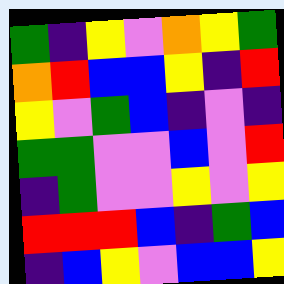[["green", "indigo", "yellow", "violet", "orange", "yellow", "green"], ["orange", "red", "blue", "blue", "yellow", "indigo", "red"], ["yellow", "violet", "green", "blue", "indigo", "violet", "indigo"], ["green", "green", "violet", "violet", "blue", "violet", "red"], ["indigo", "green", "violet", "violet", "yellow", "violet", "yellow"], ["red", "red", "red", "blue", "indigo", "green", "blue"], ["indigo", "blue", "yellow", "violet", "blue", "blue", "yellow"]]